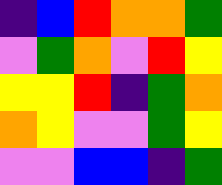[["indigo", "blue", "red", "orange", "orange", "green"], ["violet", "green", "orange", "violet", "red", "yellow"], ["yellow", "yellow", "red", "indigo", "green", "orange"], ["orange", "yellow", "violet", "violet", "green", "yellow"], ["violet", "violet", "blue", "blue", "indigo", "green"]]